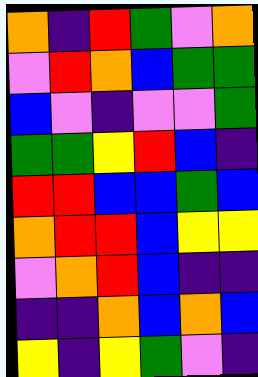[["orange", "indigo", "red", "green", "violet", "orange"], ["violet", "red", "orange", "blue", "green", "green"], ["blue", "violet", "indigo", "violet", "violet", "green"], ["green", "green", "yellow", "red", "blue", "indigo"], ["red", "red", "blue", "blue", "green", "blue"], ["orange", "red", "red", "blue", "yellow", "yellow"], ["violet", "orange", "red", "blue", "indigo", "indigo"], ["indigo", "indigo", "orange", "blue", "orange", "blue"], ["yellow", "indigo", "yellow", "green", "violet", "indigo"]]